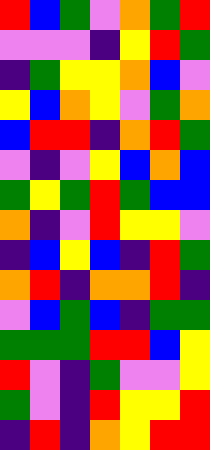[["red", "blue", "green", "violet", "orange", "green", "red"], ["violet", "violet", "violet", "indigo", "yellow", "red", "green"], ["indigo", "green", "yellow", "yellow", "orange", "blue", "violet"], ["yellow", "blue", "orange", "yellow", "violet", "green", "orange"], ["blue", "red", "red", "indigo", "orange", "red", "green"], ["violet", "indigo", "violet", "yellow", "blue", "orange", "blue"], ["green", "yellow", "green", "red", "green", "blue", "blue"], ["orange", "indigo", "violet", "red", "yellow", "yellow", "violet"], ["indigo", "blue", "yellow", "blue", "indigo", "red", "green"], ["orange", "red", "indigo", "orange", "orange", "red", "indigo"], ["violet", "blue", "green", "blue", "indigo", "green", "green"], ["green", "green", "green", "red", "red", "blue", "yellow"], ["red", "violet", "indigo", "green", "violet", "violet", "yellow"], ["green", "violet", "indigo", "red", "yellow", "yellow", "red"], ["indigo", "red", "indigo", "orange", "yellow", "red", "red"]]